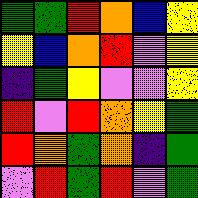[["green", "green", "red", "orange", "blue", "yellow"], ["yellow", "blue", "orange", "red", "violet", "yellow"], ["indigo", "green", "yellow", "violet", "violet", "yellow"], ["red", "violet", "red", "orange", "yellow", "green"], ["red", "orange", "green", "orange", "indigo", "green"], ["violet", "red", "green", "red", "violet", "green"]]